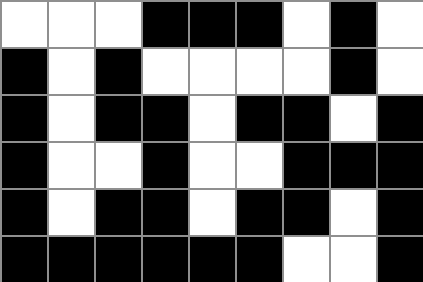[["white", "white", "white", "black", "black", "black", "white", "black", "white"], ["black", "white", "black", "white", "white", "white", "white", "black", "white"], ["black", "white", "black", "black", "white", "black", "black", "white", "black"], ["black", "white", "white", "black", "white", "white", "black", "black", "black"], ["black", "white", "black", "black", "white", "black", "black", "white", "black"], ["black", "black", "black", "black", "black", "black", "white", "white", "black"]]